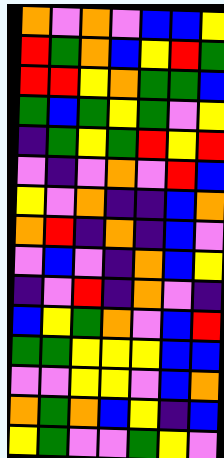[["orange", "violet", "orange", "violet", "blue", "blue", "yellow"], ["red", "green", "orange", "blue", "yellow", "red", "green"], ["red", "red", "yellow", "orange", "green", "green", "blue"], ["green", "blue", "green", "yellow", "green", "violet", "yellow"], ["indigo", "green", "yellow", "green", "red", "yellow", "red"], ["violet", "indigo", "violet", "orange", "violet", "red", "blue"], ["yellow", "violet", "orange", "indigo", "indigo", "blue", "orange"], ["orange", "red", "indigo", "orange", "indigo", "blue", "violet"], ["violet", "blue", "violet", "indigo", "orange", "blue", "yellow"], ["indigo", "violet", "red", "indigo", "orange", "violet", "indigo"], ["blue", "yellow", "green", "orange", "violet", "blue", "red"], ["green", "green", "yellow", "yellow", "yellow", "blue", "blue"], ["violet", "violet", "yellow", "yellow", "violet", "blue", "orange"], ["orange", "green", "orange", "blue", "yellow", "indigo", "blue"], ["yellow", "green", "violet", "violet", "green", "yellow", "violet"]]